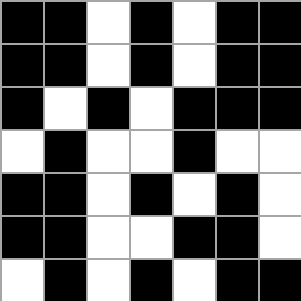[["black", "black", "white", "black", "white", "black", "black"], ["black", "black", "white", "black", "white", "black", "black"], ["black", "white", "black", "white", "black", "black", "black"], ["white", "black", "white", "white", "black", "white", "white"], ["black", "black", "white", "black", "white", "black", "white"], ["black", "black", "white", "white", "black", "black", "white"], ["white", "black", "white", "black", "white", "black", "black"]]